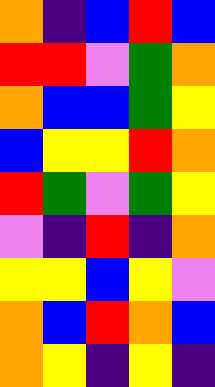[["orange", "indigo", "blue", "red", "blue"], ["red", "red", "violet", "green", "orange"], ["orange", "blue", "blue", "green", "yellow"], ["blue", "yellow", "yellow", "red", "orange"], ["red", "green", "violet", "green", "yellow"], ["violet", "indigo", "red", "indigo", "orange"], ["yellow", "yellow", "blue", "yellow", "violet"], ["orange", "blue", "red", "orange", "blue"], ["orange", "yellow", "indigo", "yellow", "indigo"]]